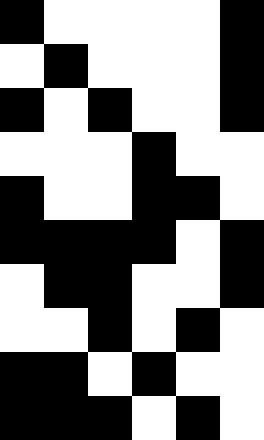[["black", "white", "white", "white", "white", "black"], ["white", "black", "white", "white", "white", "black"], ["black", "white", "black", "white", "white", "black"], ["white", "white", "white", "black", "white", "white"], ["black", "white", "white", "black", "black", "white"], ["black", "black", "black", "black", "white", "black"], ["white", "black", "black", "white", "white", "black"], ["white", "white", "black", "white", "black", "white"], ["black", "black", "white", "black", "white", "white"], ["black", "black", "black", "white", "black", "white"]]